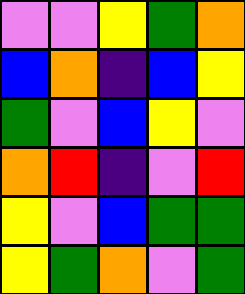[["violet", "violet", "yellow", "green", "orange"], ["blue", "orange", "indigo", "blue", "yellow"], ["green", "violet", "blue", "yellow", "violet"], ["orange", "red", "indigo", "violet", "red"], ["yellow", "violet", "blue", "green", "green"], ["yellow", "green", "orange", "violet", "green"]]